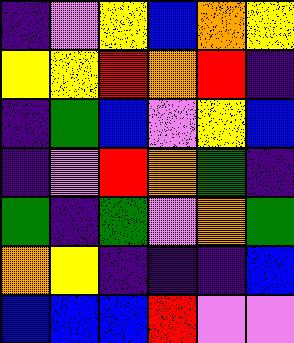[["indigo", "violet", "yellow", "blue", "orange", "yellow"], ["yellow", "yellow", "red", "orange", "red", "indigo"], ["indigo", "green", "blue", "violet", "yellow", "blue"], ["indigo", "violet", "red", "orange", "green", "indigo"], ["green", "indigo", "green", "violet", "orange", "green"], ["orange", "yellow", "indigo", "indigo", "indigo", "blue"], ["blue", "blue", "blue", "red", "violet", "violet"]]